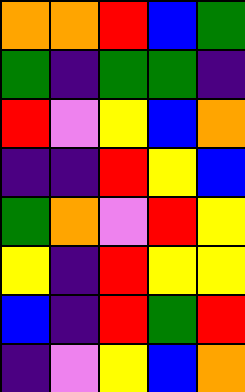[["orange", "orange", "red", "blue", "green"], ["green", "indigo", "green", "green", "indigo"], ["red", "violet", "yellow", "blue", "orange"], ["indigo", "indigo", "red", "yellow", "blue"], ["green", "orange", "violet", "red", "yellow"], ["yellow", "indigo", "red", "yellow", "yellow"], ["blue", "indigo", "red", "green", "red"], ["indigo", "violet", "yellow", "blue", "orange"]]